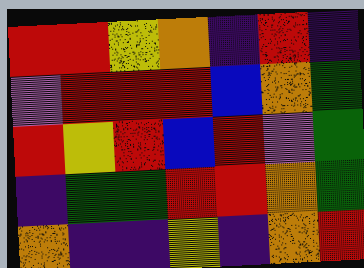[["red", "red", "yellow", "orange", "indigo", "red", "indigo"], ["violet", "red", "red", "red", "blue", "orange", "green"], ["red", "yellow", "red", "blue", "red", "violet", "green"], ["indigo", "green", "green", "red", "red", "orange", "green"], ["orange", "indigo", "indigo", "yellow", "indigo", "orange", "red"]]